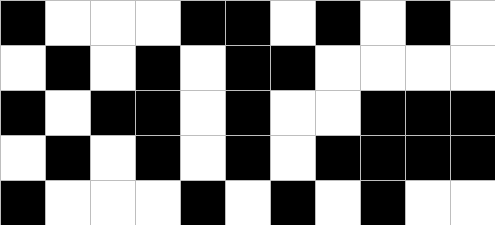[["black", "white", "white", "white", "black", "black", "white", "black", "white", "black", "white"], ["white", "black", "white", "black", "white", "black", "black", "white", "white", "white", "white"], ["black", "white", "black", "black", "white", "black", "white", "white", "black", "black", "black"], ["white", "black", "white", "black", "white", "black", "white", "black", "black", "black", "black"], ["black", "white", "white", "white", "black", "white", "black", "white", "black", "white", "white"]]